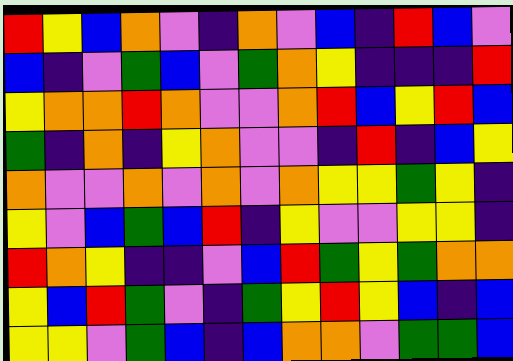[["red", "yellow", "blue", "orange", "violet", "indigo", "orange", "violet", "blue", "indigo", "red", "blue", "violet"], ["blue", "indigo", "violet", "green", "blue", "violet", "green", "orange", "yellow", "indigo", "indigo", "indigo", "red"], ["yellow", "orange", "orange", "red", "orange", "violet", "violet", "orange", "red", "blue", "yellow", "red", "blue"], ["green", "indigo", "orange", "indigo", "yellow", "orange", "violet", "violet", "indigo", "red", "indigo", "blue", "yellow"], ["orange", "violet", "violet", "orange", "violet", "orange", "violet", "orange", "yellow", "yellow", "green", "yellow", "indigo"], ["yellow", "violet", "blue", "green", "blue", "red", "indigo", "yellow", "violet", "violet", "yellow", "yellow", "indigo"], ["red", "orange", "yellow", "indigo", "indigo", "violet", "blue", "red", "green", "yellow", "green", "orange", "orange"], ["yellow", "blue", "red", "green", "violet", "indigo", "green", "yellow", "red", "yellow", "blue", "indigo", "blue"], ["yellow", "yellow", "violet", "green", "blue", "indigo", "blue", "orange", "orange", "violet", "green", "green", "blue"]]